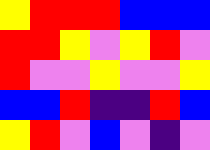[["yellow", "red", "red", "red", "blue", "blue", "blue"], ["red", "red", "yellow", "violet", "yellow", "red", "violet"], ["red", "violet", "violet", "yellow", "violet", "violet", "yellow"], ["blue", "blue", "red", "indigo", "indigo", "red", "blue"], ["yellow", "red", "violet", "blue", "violet", "indigo", "violet"]]